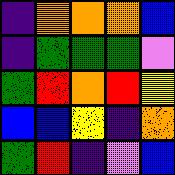[["indigo", "orange", "orange", "orange", "blue"], ["indigo", "green", "green", "green", "violet"], ["green", "red", "orange", "red", "yellow"], ["blue", "blue", "yellow", "indigo", "orange"], ["green", "red", "indigo", "violet", "blue"]]